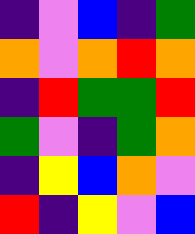[["indigo", "violet", "blue", "indigo", "green"], ["orange", "violet", "orange", "red", "orange"], ["indigo", "red", "green", "green", "red"], ["green", "violet", "indigo", "green", "orange"], ["indigo", "yellow", "blue", "orange", "violet"], ["red", "indigo", "yellow", "violet", "blue"]]